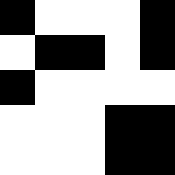[["black", "white", "white", "white", "black"], ["white", "black", "black", "white", "black"], ["black", "white", "white", "white", "white"], ["white", "white", "white", "black", "black"], ["white", "white", "white", "black", "black"]]